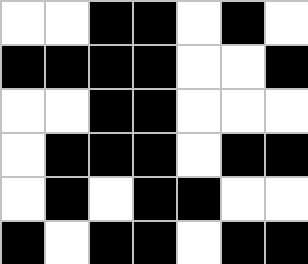[["white", "white", "black", "black", "white", "black", "white"], ["black", "black", "black", "black", "white", "white", "black"], ["white", "white", "black", "black", "white", "white", "white"], ["white", "black", "black", "black", "white", "black", "black"], ["white", "black", "white", "black", "black", "white", "white"], ["black", "white", "black", "black", "white", "black", "black"]]